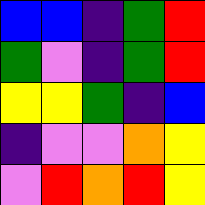[["blue", "blue", "indigo", "green", "red"], ["green", "violet", "indigo", "green", "red"], ["yellow", "yellow", "green", "indigo", "blue"], ["indigo", "violet", "violet", "orange", "yellow"], ["violet", "red", "orange", "red", "yellow"]]